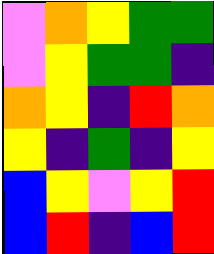[["violet", "orange", "yellow", "green", "green"], ["violet", "yellow", "green", "green", "indigo"], ["orange", "yellow", "indigo", "red", "orange"], ["yellow", "indigo", "green", "indigo", "yellow"], ["blue", "yellow", "violet", "yellow", "red"], ["blue", "red", "indigo", "blue", "red"]]